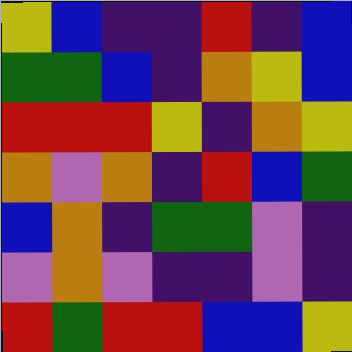[["yellow", "blue", "indigo", "indigo", "red", "indigo", "blue"], ["green", "green", "blue", "indigo", "orange", "yellow", "blue"], ["red", "red", "red", "yellow", "indigo", "orange", "yellow"], ["orange", "violet", "orange", "indigo", "red", "blue", "green"], ["blue", "orange", "indigo", "green", "green", "violet", "indigo"], ["violet", "orange", "violet", "indigo", "indigo", "violet", "indigo"], ["red", "green", "red", "red", "blue", "blue", "yellow"]]